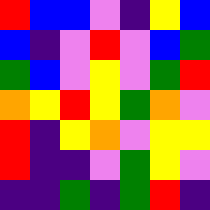[["red", "blue", "blue", "violet", "indigo", "yellow", "blue"], ["blue", "indigo", "violet", "red", "violet", "blue", "green"], ["green", "blue", "violet", "yellow", "violet", "green", "red"], ["orange", "yellow", "red", "yellow", "green", "orange", "violet"], ["red", "indigo", "yellow", "orange", "violet", "yellow", "yellow"], ["red", "indigo", "indigo", "violet", "green", "yellow", "violet"], ["indigo", "indigo", "green", "indigo", "green", "red", "indigo"]]